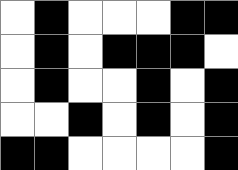[["white", "black", "white", "white", "white", "black", "black"], ["white", "black", "white", "black", "black", "black", "white"], ["white", "black", "white", "white", "black", "white", "black"], ["white", "white", "black", "white", "black", "white", "black"], ["black", "black", "white", "white", "white", "white", "black"]]